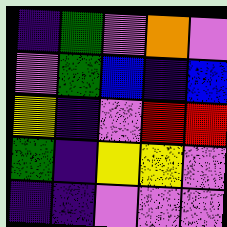[["indigo", "green", "violet", "orange", "violet"], ["violet", "green", "blue", "indigo", "blue"], ["yellow", "indigo", "violet", "red", "red"], ["green", "indigo", "yellow", "yellow", "violet"], ["indigo", "indigo", "violet", "violet", "violet"]]